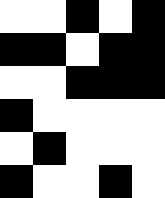[["white", "white", "black", "white", "black"], ["black", "black", "white", "black", "black"], ["white", "white", "black", "black", "black"], ["black", "white", "white", "white", "white"], ["white", "black", "white", "white", "white"], ["black", "white", "white", "black", "white"]]